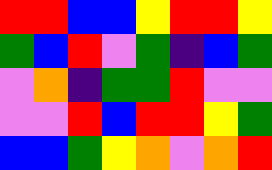[["red", "red", "blue", "blue", "yellow", "red", "red", "yellow"], ["green", "blue", "red", "violet", "green", "indigo", "blue", "green"], ["violet", "orange", "indigo", "green", "green", "red", "violet", "violet"], ["violet", "violet", "red", "blue", "red", "red", "yellow", "green"], ["blue", "blue", "green", "yellow", "orange", "violet", "orange", "red"]]